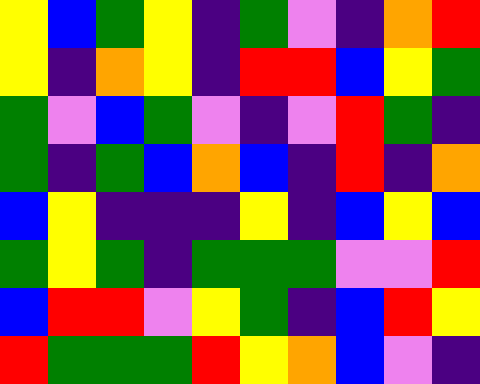[["yellow", "blue", "green", "yellow", "indigo", "green", "violet", "indigo", "orange", "red"], ["yellow", "indigo", "orange", "yellow", "indigo", "red", "red", "blue", "yellow", "green"], ["green", "violet", "blue", "green", "violet", "indigo", "violet", "red", "green", "indigo"], ["green", "indigo", "green", "blue", "orange", "blue", "indigo", "red", "indigo", "orange"], ["blue", "yellow", "indigo", "indigo", "indigo", "yellow", "indigo", "blue", "yellow", "blue"], ["green", "yellow", "green", "indigo", "green", "green", "green", "violet", "violet", "red"], ["blue", "red", "red", "violet", "yellow", "green", "indigo", "blue", "red", "yellow"], ["red", "green", "green", "green", "red", "yellow", "orange", "blue", "violet", "indigo"]]